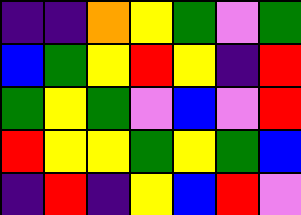[["indigo", "indigo", "orange", "yellow", "green", "violet", "green"], ["blue", "green", "yellow", "red", "yellow", "indigo", "red"], ["green", "yellow", "green", "violet", "blue", "violet", "red"], ["red", "yellow", "yellow", "green", "yellow", "green", "blue"], ["indigo", "red", "indigo", "yellow", "blue", "red", "violet"]]